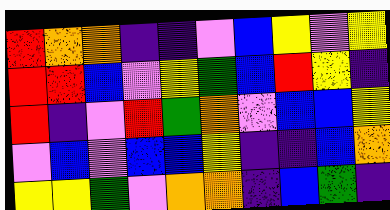[["red", "orange", "orange", "indigo", "indigo", "violet", "blue", "yellow", "violet", "yellow"], ["red", "red", "blue", "violet", "yellow", "green", "blue", "red", "yellow", "indigo"], ["red", "indigo", "violet", "red", "green", "orange", "violet", "blue", "blue", "yellow"], ["violet", "blue", "violet", "blue", "blue", "yellow", "indigo", "indigo", "blue", "orange"], ["yellow", "yellow", "green", "violet", "orange", "orange", "indigo", "blue", "green", "indigo"]]